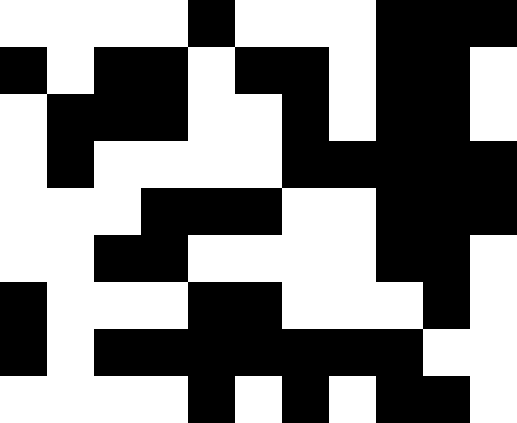[["white", "white", "white", "white", "black", "white", "white", "white", "black", "black", "black"], ["black", "white", "black", "black", "white", "black", "black", "white", "black", "black", "white"], ["white", "black", "black", "black", "white", "white", "black", "white", "black", "black", "white"], ["white", "black", "white", "white", "white", "white", "black", "black", "black", "black", "black"], ["white", "white", "white", "black", "black", "black", "white", "white", "black", "black", "black"], ["white", "white", "black", "black", "white", "white", "white", "white", "black", "black", "white"], ["black", "white", "white", "white", "black", "black", "white", "white", "white", "black", "white"], ["black", "white", "black", "black", "black", "black", "black", "black", "black", "white", "white"], ["white", "white", "white", "white", "black", "white", "black", "white", "black", "black", "white"]]